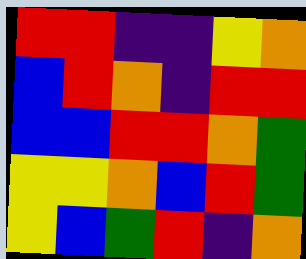[["red", "red", "indigo", "indigo", "yellow", "orange"], ["blue", "red", "orange", "indigo", "red", "red"], ["blue", "blue", "red", "red", "orange", "green"], ["yellow", "yellow", "orange", "blue", "red", "green"], ["yellow", "blue", "green", "red", "indigo", "orange"]]